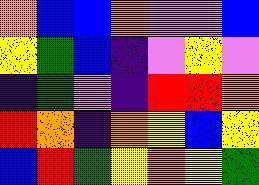[["orange", "blue", "blue", "orange", "violet", "violet", "blue"], ["yellow", "green", "blue", "indigo", "violet", "yellow", "violet"], ["indigo", "green", "violet", "indigo", "red", "red", "orange"], ["red", "orange", "indigo", "orange", "yellow", "blue", "yellow"], ["blue", "red", "green", "yellow", "orange", "yellow", "green"]]